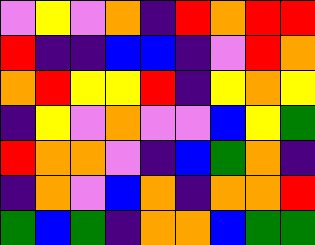[["violet", "yellow", "violet", "orange", "indigo", "red", "orange", "red", "red"], ["red", "indigo", "indigo", "blue", "blue", "indigo", "violet", "red", "orange"], ["orange", "red", "yellow", "yellow", "red", "indigo", "yellow", "orange", "yellow"], ["indigo", "yellow", "violet", "orange", "violet", "violet", "blue", "yellow", "green"], ["red", "orange", "orange", "violet", "indigo", "blue", "green", "orange", "indigo"], ["indigo", "orange", "violet", "blue", "orange", "indigo", "orange", "orange", "red"], ["green", "blue", "green", "indigo", "orange", "orange", "blue", "green", "green"]]